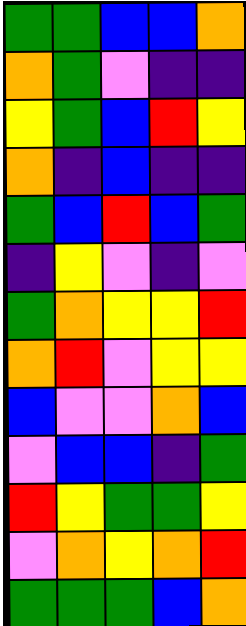[["green", "green", "blue", "blue", "orange"], ["orange", "green", "violet", "indigo", "indigo"], ["yellow", "green", "blue", "red", "yellow"], ["orange", "indigo", "blue", "indigo", "indigo"], ["green", "blue", "red", "blue", "green"], ["indigo", "yellow", "violet", "indigo", "violet"], ["green", "orange", "yellow", "yellow", "red"], ["orange", "red", "violet", "yellow", "yellow"], ["blue", "violet", "violet", "orange", "blue"], ["violet", "blue", "blue", "indigo", "green"], ["red", "yellow", "green", "green", "yellow"], ["violet", "orange", "yellow", "orange", "red"], ["green", "green", "green", "blue", "orange"]]